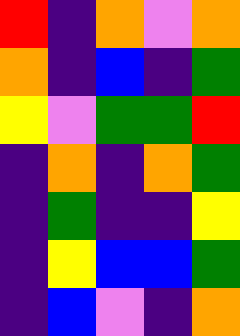[["red", "indigo", "orange", "violet", "orange"], ["orange", "indigo", "blue", "indigo", "green"], ["yellow", "violet", "green", "green", "red"], ["indigo", "orange", "indigo", "orange", "green"], ["indigo", "green", "indigo", "indigo", "yellow"], ["indigo", "yellow", "blue", "blue", "green"], ["indigo", "blue", "violet", "indigo", "orange"]]